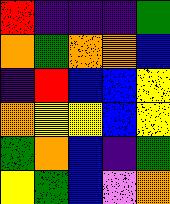[["red", "indigo", "indigo", "indigo", "green"], ["orange", "green", "orange", "orange", "blue"], ["indigo", "red", "blue", "blue", "yellow"], ["orange", "yellow", "yellow", "blue", "yellow"], ["green", "orange", "blue", "indigo", "green"], ["yellow", "green", "blue", "violet", "orange"]]